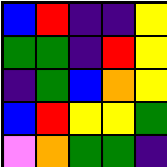[["blue", "red", "indigo", "indigo", "yellow"], ["green", "green", "indigo", "red", "yellow"], ["indigo", "green", "blue", "orange", "yellow"], ["blue", "red", "yellow", "yellow", "green"], ["violet", "orange", "green", "green", "indigo"]]